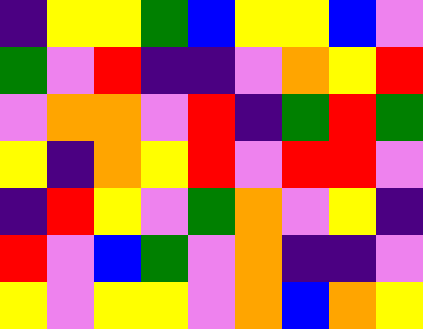[["indigo", "yellow", "yellow", "green", "blue", "yellow", "yellow", "blue", "violet"], ["green", "violet", "red", "indigo", "indigo", "violet", "orange", "yellow", "red"], ["violet", "orange", "orange", "violet", "red", "indigo", "green", "red", "green"], ["yellow", "indigo", "orange", "yellow", "red", "violet", "red", "red", "violet"], ["indigo", "red", "yellow", "violet", "green", "orange", "violet", "yellow", "indigo"], ["red", "violet", "blue", "green", "violet", "orange", "indigo", "indigo", "violet"], ["yellow", "violet", "yellow", "yellow", "violet", "orange", "blue", "orange", "yellow"]]